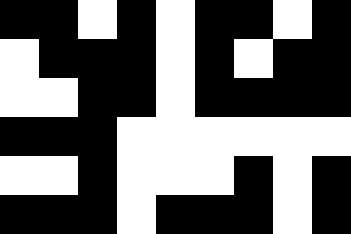[["black", "black", "white", "black", "white", "black", "black", "white", "black"], ["white", "black", "black", "black", "white", "black", "white", "black", "black"], ["white", "white", "black", "black", "white", "black", "black", "black", "black"], ["black", "black", "black", "white", "white", "white", "white", "white", "white"], ["white", "white", "black", "white", "white", "white", "black", "white", "black"], ["black", "black", "black", "white", "black", "black", "black", "white", "black"]]